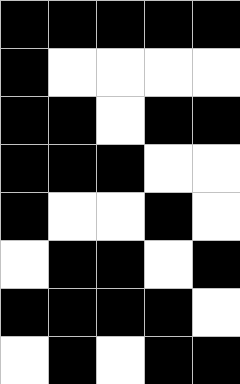[["black", "black", "black", "black", "black"], ["black", "white", "white", "white", "white"], ["black", "black", "white", "black", "black"], ["black", "black", "black", "white", "white"], ["black", "white", "white", "black", "white"], ["white", "black", "black", "white", "black"], ["black", "black", "black", "black", "white"], ["white", "black", "white", "black", "black"]]